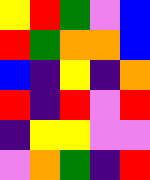[["yellow", "red", "green", "violet", "blue"], ["red", "green", "orange", "orange", "blue"], ["blue", "indigo", "yellow", "indigo", "orange"], ["red", "indigo", "red", "violet", "red"], ["indigo", "yellow", "yellow", "violet", "violet"], ["violet", "orange", "green", "indigo", "red"]]